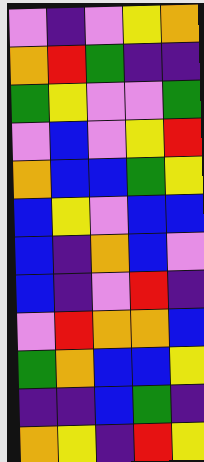[["violet", "indigo", "violet", "yellow", "orange"], ["orange", "red", "green", "indigo", "indigo"], ["green", "yellow", "violet", "violet", "green"], ["violet", "blue", "violet", "yellow", "red"], ["orange", "blue", "blue", "green", "yellow"], ["blue", "yellow", "violet", "blue", "blue"], ["blue", "indigo", "orange", "blue", "violet"], ["blue", "indigo", "violet", "red", "indigo"], ["violet", "red", "orange", "orange", "blue"], ["green", "orange", "blue", "blue", "yellow"], ["indigo", "indigo", "blue", "green", "indigo"], ["orange", "yellow", "indigo", "red", "yellow"]]